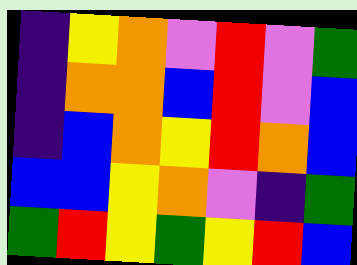[["indigo", "yellow", "orange", "violet", "red", "violet", "green"], ["indigo", "orange", "orange", "blue", "red", "violet", "blue"], ["indigo", "blue", "orange", "yellow", "red", "orange", "blue"], ["blue", "blue", "yellow", "orange", "violet", "indigo", "green"], ["green", "red", "yellow", "green", "yellow", "red", "blue"]]